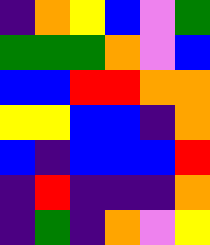[["indigo", "orange", "yellow", "blue", "violet", "green"], ["green", "green", "green", "orange", "violet", "blue"], ["blue", "blue", "red", "red", "orange", "orange"], ["yellow", "yellow", "blue", "blue", "indigo", "orange"], ["blue", "indigo", "blue", "blue", "blue", "red"], ["indigo", "red", "indigo", "indigo", "indigo", "orange"], ["indigo", "green", "indigo", "orange", "violet", "yellow"]]